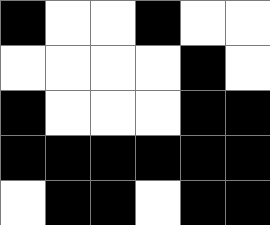[["black", "white", "white", "black", "white", "white"], ["white", "white", "white", "white", "black", "white"], ["black", "white", "white", "white", "black", "black"], ["black", "black", "black", "black", "black", "black"], ["white", "black", "black", "white", "black", "black"]]